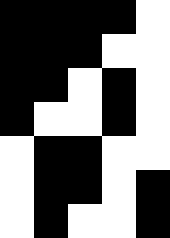[["black", "black", "black", "black", "white"], ["black", "black", "black", "white", "white"], ["black", "black", "white", "black", "white"], ["black", "white", "white", "black", "white"], ["white", "black", "black", "white", "white"], ["white", "black", "black", "white", "black"], ["white", "black", "white", "white", "black"]]